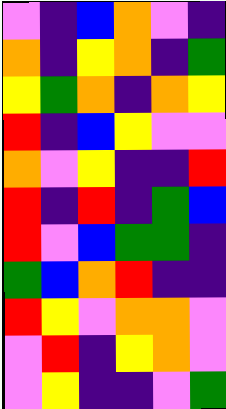[["violet", "indigo", "blue", "orange", "violet", "indigo"], ["orange", "indigo", "yellow", "orange", "indigo", "green"], ["yellow", "green", "orange", "indigo", "orange", "yellow"], ["red", "indigo", "blue", "yellow", "violet", "violet"], ["orange", "violet", "yellow", "indigo", "indigo", "red"], ["red", "indigo", "red", "indigo", "green", "blue"], ["red", "violet", "blue", "green", "green", "indigo"], ["green", "blue", "orange", "red", "indigo", "indigo"], ["red", "yellow", "violet", "orange", "orange", "violet"], ["violet", "red", "indigo", "yellow", "orange", "violet"], ["violet", "yellow", "indigo", "indigo", "violet", "green"]]